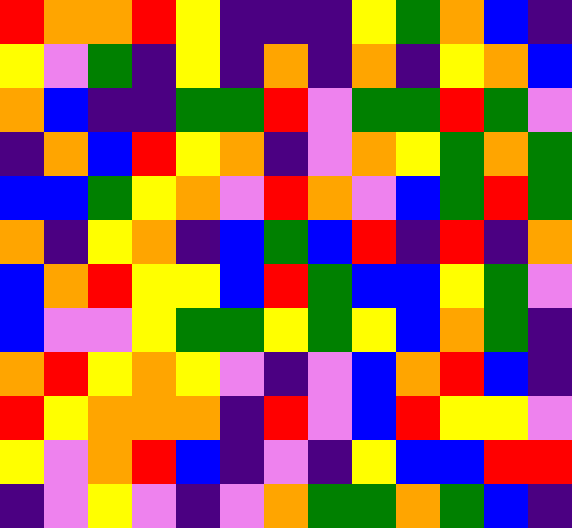[["red", "orange", "orange", "red", "yellow", "indigo", "indigo", "indigo", "yellow", "green", "orange", "blue", "indigo"], ["yellow", "violet", "green", "indigo", "yellow", "indigo", "orange", "indigo", "orange", "indigo", "yellow", "orange", "blue"], ["orange", "blue", "indigo", "indigo", "green", "green", "red", "violet", "green", "green", "red", "green", "violet"], ["indigo", "orange", "blue", "red", "yellow", "orange", "indigo", "violet", "orange", "yellow", "green", "orange", "green"], ["blue", "blue", "green", "yellow", "orange", "violet", "red", "orange", "violet", "blue", "green", "red", "green"], ["orange", "indigo", "yellow", "orange", "indigo", "blue", "green", "blue", "red", "indigo", "red", "indigo", "orange"], ["blue", "orange", "red", "yellow", "yellow", "blue", "red", "green", "blue", "blue", "yellow", "green", "violet"], ["blue", "violet", "violet", "yellow", "green", "green", "yellow", "green", "yellow", "blue", "orange", "green", "indigo"], ["orange", "red", "yellow", "orange", "yellow", "violet", "indigo", "violet", "blue", "orange", "red", "blue", "indigo"], ["red", "yellow", "orange", "orange", "orange", "indigo", "red", "violet", "blue", "red", "yellow", "yellow", "violet"], ["yellow", "violet", "orange", "red", "blue", "indigo", "violet", "indigo", "yellow", "blue", "blue", "red", "red"], ["indigo", "violet", "yellow", "violet", "indigo", "violet", "orange", "green", "green", "orange", "green", "blue", "indigo"]]